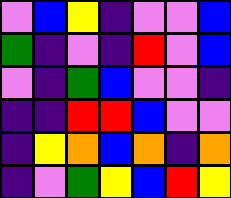[["violet", "blue", "yellow", "indigo", "violet", "violet", "blue"], ["green", "indigo", "violet", "indigo", "red", "violet", "blue"], ["violet", "indigo", "green", "blue", "violet", "violet", "indigo"], ["indigo", "indigo", "red", "red", "blue", "violet", "violet"], ["indigo", "yellow", "orange", "blue", "orange", "indigo", "orange"], ["indigo", "violet", "green", "yellow", "blue", "red", "yellow"]]